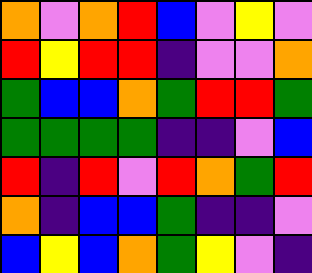[["orange", "violet", "orange", "red", "blue", "violet", "yellow", "violet"], ["red", "yellow", "red", "red", "indigo", "violet", "violet", "orange"], ["green", "blue", "blue", "orange", "green", "red", "red", "green"], ["green", "green", "green", "green", "indigo", "indigo", "violet", "blue"], ["red", "indigo", "red", "violet", "red", "orange", "green", "red"], ["orange", "indigo", "blue", "blue", "green", "indigo", "indigo", "violet"], ["blue", "yellow", "blue", "orange", "green", "yellow", "violet", "indigo"]]